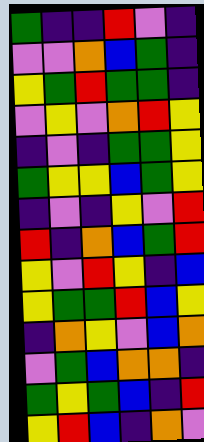[["green", "indigo", "indigo", "red", "violet", "indigo"], ["violet", "violet", "orange", "blue", "green", "indigo"], ["yellow", "green", "red", "green", "green", "indigo"], ["violet", "yellow", "violet", "orange", "red", "yellow"], ["indigo", "violet", "indigo", "green", "green", "yellow"], ["green", "yellow", "yellow", "blue", "green", "yellow"], ["indigo", "violet", "indigo", "yellow", "violet", "red"], ["red", "indigo", "orange", "blue", "green", "red"], ["yellow", "violet", "red", "yellow", "indigo", "blue"], ["yellow", "green", "green", "red", "blue", "yellow"], ["indigo", "orange", "yellow", "violet", "blue", "orange"], ["violet", "green", "blue", "orange", "orange", "indigo"], ["green", "yellow", "green", "blue", "indigo", "red"], ["yellow", "red", "blue", "indigo", "orange", "violet"]]